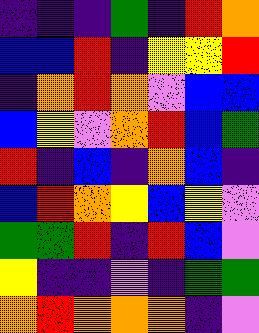[["indigo", "indigo", "indigo", "green", "indigo", "red", "orange"], ["blue", "blue", "red", "indigo", "yellow", "yellow", "red"], ["indigo", "orange", "red", "orange", "violet", "blue", "blue"], ["blue", "yellow", "violet", "orange", "red", "blue", "green"], ["red", "indigo", "blue", "indigo", "orange", "blue", "indigo"], ["blue", "red", "orange", "yellow", "blue", "yellow", "violet"], ["green", "green", "red", "indigo", "red", "blue", "violet"], ["yellow", "indigo", "indigo", "violet", "indigo", "green", "green"], ["orange", "red", "orange", "orange", "orange", "indigo", "violet"]]